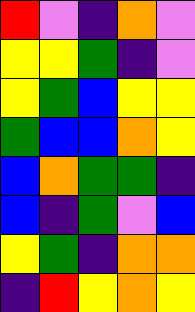[["red", "violet", "indigo", "orange", "violet"], ["yellow", "yellow", "green", "indigo", "violet"], ["yellow", "green", "blue", "yellow", "yellow"], ["green", "blue", "blue", "orange", "yellow"], ["blue", "orange", "green", "green", "indigo"], ["blue", "indigo", "green", "violet", "blue"], ["yellow", "green", "indigo", "orange", "orange"], ["indigo", "red", "yellow", "orange", "yellow"]]